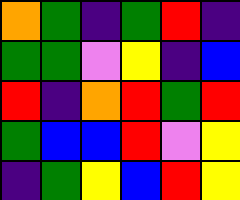[["orange", "green", "indigo", "green", "red", "indigo"], ["green", "green", "violet", "yellow", "indigo", "blue"], ["red", "indigo", "orange", "red", "green", "red"], ["green", "blue", "blue", "red", "violet", "yellow"], ["indigo", "green", "yellow", "blue", "red", "yellow"]]